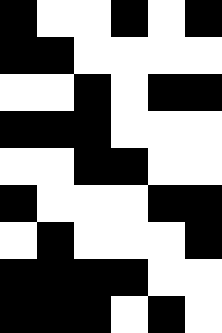[["black", "white", "white", "black", "white", "black"], ["black", "black", "white", "white", "white", "white"], ["white", "white", "black", "white", "black", "black"], ["black", "black", "black", "white", "white", "white"], ["white", "white", "black", "black", "white", "white"], ["black", "white", "white", "white", "black", "black"], ["white", "black", "white", "white", "white", "black"], ["black", "black", "black", "black", "white", "white"], ["black", "black", "black", "white", "black", "white"]]